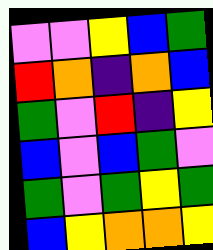[["violet", "violet", "yellow", "blue", "green"], ["red", "orange", "indigo", "orange", "blue"], ["green", "violet", "red", "indigo", "yellow"], ["blue", "violet", "blue", "green", "violet"], ["green", "violet", "green", "yellow", "green"], ["blue", "yellow", "orange", "orange", "yellow"]]